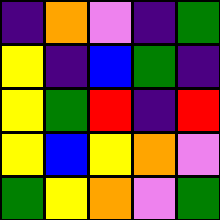[["indigo", "orange", "violet", "indigo", "green"], ["yellow", "indigo", "blue", "green", "indigo"], ["yellow", "green", "red", "indigo", "red"], ["yellow", "blue", "yellow", "orange", "violet"], ["green", "yellow", "orange", "violet", "green"]]